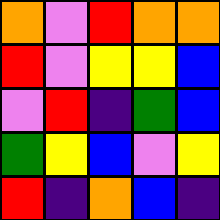[["orange", "violet", "red", "orange", "orange"], ["red", "violet", "yellow", "yellow", "blue"], ["violet", "red", "indigo", "green", "blue"], ["green", "yellow", "blue", "violet", "yellow"], ["red", "indigo", "orange", "blue", "indigo"]]